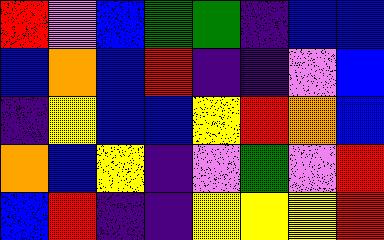[["red", "violet", "blue", "green", "green", "indigo", "blue", "blue"], ["blue", "orange", "blue", "red", "indigo", "indigo", "violet", "blue"], ["indigo", "yellow", "blue", "blue", "yellow", "red", "orange", "blue"], ["orange", "blue", "yellow", "indigo", "violet", "green", "violet", "red"], ["blue", "red", "indigo", "indigo", "yellow", "yellow", "yellow", "red"]]